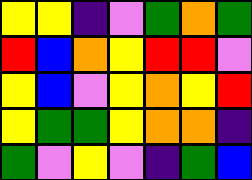[["yellow", "yellow", "indigo", "violet", "green", "orange", "green"], ["red", "blue", "orange", "yellow", "red", "red", "violet"], ["yellow", "blue", "violet", "yellow", "orange", "yellow", "red"], ["yellow", "green", "green", "yellow", "orange", "orange", "indigo"], ["green", "violet", "yellow", "violet", "indigo", "green", "blue"]]